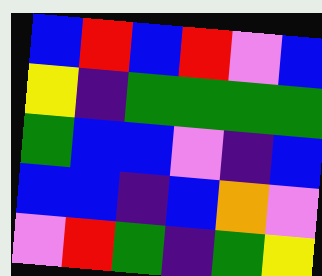[["blue", "red", "blue", "red", "violet", "blue"], ["yellow", "indigo", "green", "green", "green", "green"], ["green", "blue", "blue", "violet", "indigo", "blue"], ["blue", "blue", "indigo", "blue", "orange", "violet"], ["violet", "red", "green", "indigo", "green", "yellow"]]